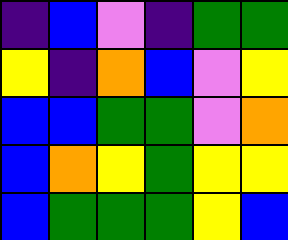[["indigo", "blue", "violet", "indigo", "green", "green"], ["yellow", "indigo", "orange", "blue", "violet", "yellow"], ["blue", "blue", "green", "green", "violet", "orange"], ["blue", "orange", "yellow", "green", "yellow", "yellow"], ["blue", "green", "green", "green", "yellow", "blue"]]